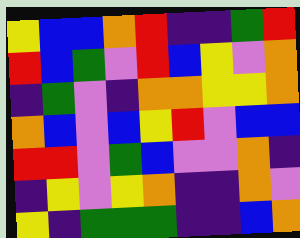[["yellow", "blue", "blue", "orange", "red", "indigo", "indigo", "green", "red"], ["red", "blue", "green", "violet", "red", "blue", "yellow", "violet", "orange"], ["indigo", "green", "violet", "indigo", "orange", "orange", "yellow", "yellow", "orange"], ["orange", "blue", "violet", "blue", "yellow", "red", "violet", "blue", "blue"], ["red", "red", "violet", "green", "blue", "violet", "violet", "orange", "indigo"], ["indigo", "yellow", "violet", "yellow", "orange", "indigo", "indigo", "orange", "violet"], ["yellow", "indigo", "green", "green", "green", "indigo", "indigo", "blue", "orange"]]